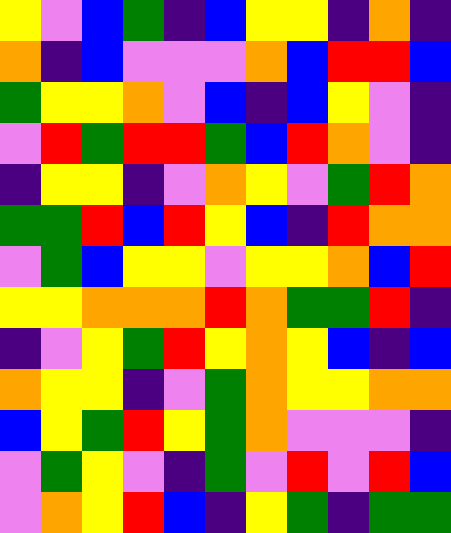[["yellow", "violet", "blue", "green", "indigo", "blue", "yellow", "yellow", "indigo", "orange", "indigo"], ["orange", "indigo", "blue", "violet", "violet", "violet", "orange", "blue", "red", "red", "blue"], ["green", "yellow", "yellow", "orange", "violet", "blue", "indigo", "blue", "yellow", "violet", "indigo"], ["violet", "red", "green", "red", "red", "green", "blue", "red", "orange", "violet", "indigo"], ["indigo", "yellow", "yellow", "indigo", "violet", "orange", "yellow", "violet", "green", "red", "orange"], ["green", "green", "red", "blue", "red", "yellow", "blue", "indigo", "red", "orange", "orange"], ["violet", "green", "blue", "yellow", "yellow", "violet", "yellow", "yellow", "orange", "blue", "red"], ["yellow", "yellow", "orange", "orange", "orange", "red", "orange", "green", "green", "red", "indigo"], ["indigo", "violet", "yellow", "green", "red", "yellow", "orange", "yellow", "blue", "indigo", "blue"], ["orange", "yellow", "yellow", "indigo", "violet", "green", "orange", "yellow", "yellow", "orange", "orange"], ["blue", "yellow", "green", "red", "yellow", "green", "orange", "violet", "violet", "violet", "indigo"], ["violet", "green", "yellow", "violet", "indigo", "green", "violet", "red", "violet", "red", "blue"], ["violet", "orange", "yellow", "red", "blue", "indigo", "yellow", "green", "indigo", "green", "green"]]